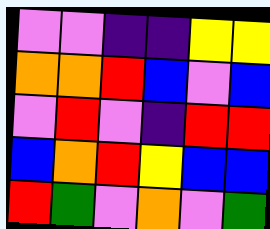[["violet", "violet", "indigo", "indigo", "yellow", "yellow"], ["orange", "orange", "red", "blue", "violet", "blue"], ["violet", "red", "violet", "indigo", "red", "red"], ["blue", "orange", "red", "yellow", "blue", "blue"], ["red", "green", "violet", "orange", "violet", "green"]]